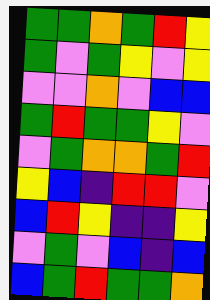[["green", "green", "orange", "green", "red", "yellow"], ["green", "violet", "green", "yellow", "violet", "yellow"], ["violet", "violet", "orange", "violet", "blue", "blue"], ["green", "red", "green", "green", "yellow", "violet"], ["violet", "green", "orange", "orange", "green", "red"], ["yellow", "blue", "indigo", "red", "red", "violet"], ["blue", "red", "yellow", "indigo", "indigo", "yellow"], ["violet", "green", "violet", "blue", "indigo", "blue"], ["blue", "green", "red", "green", "green", "orange"]]